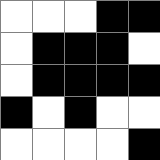[["white", "white", "white", "black", "black"], ["white", "black", "black", "black", "white"], ["white", "black", "black", "black", "black"], ["black", "white", "black", "white", "white"], ["white", "white", "white", "white", "black"]]